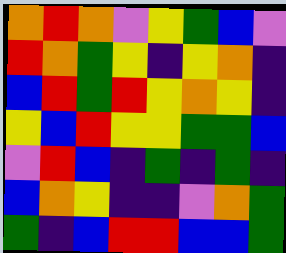[["orange", "red", "orange", "violet", "yellow", "green", "blue", "violet"], ["red", "orange", "green", "yellow", "indigo", "yellow", "orange", "indigo"], ["blue", "red", "green", "red", "yellow", "orange", "yellow", "indigo"], ["yellow", "blue", "red", "yellow", "yellow", "green", "green", "blue"], ["violet", "red", "blue", "indigo", "green", "indigo", "green", "indigo"], ["blue", "orange", "yellow", "indigo", "indigo", "violet", "orange", "green"], ["green", "indigo", "blue", "red", "red", "blue", "blue", "green"]]